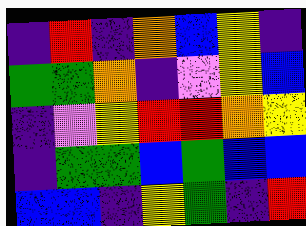[["indigo", "red", "indigo", "orange", "blue", "yellow", "indigo"], ["green", "green", "orange", "indigo", "violet", "yellow", "blue"], ["indigo", "violet", "yellow", "red", "red", "orange", "yellow"], ["indigo", "green", "green", "blue", "green", "blue", "blue"], ["blue", "blue", "indigo", "yellow", "green", "indigo", "red"]]